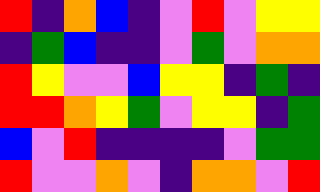[["red", "indigo", "orange", "blue", "indigo", "violet", "red", "violet", "yellow", "yellow"], ["indigo", "green", "blue", "indigo", "indigo", "violet", "green", "violet", "orange", "orange"], ["red", "yellow", "violet", "violet", "blue", "yellow", "yellow", "indigo", "green", "indigo"], ["red", "red", "orange", "yellow", "green", "violet", "yellow", "yellow", "indigo", "green"], ["blue", "violet", "red", "indigo", "indigo", "indigo", "indigo", "violet", "green", "green"], ["red", "violet", "violet", "orange", "violet", "indigo", "orange", "orange", "violet", "red"]]